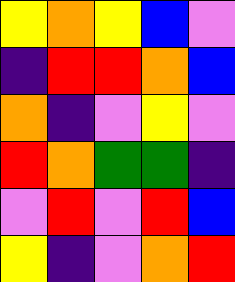[["yellow", "orange", "yellow", "blue", "violet"], ["indigo", "red", "red", "orange", "blue"], ["orange", "indigo", "violet", "yellow", "violet"], ["red", "orange", "green", "green", "indigo"], ["violet", "red", "violet", "red", "blue"], ["yellow", "indigo", "violet", "orange", "red"]]